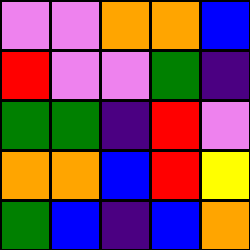[["violet", "violet", "orange", "orange", "blue"], ["red", "violet", "violet", "green", "indigo"], ["green", "green", "indigo", "red", "violet"], ["orange", "orange", "blue", "red", "yellow"], ["green", "blue", "indigo", "blue", "orange"]]